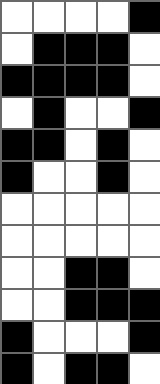[["white", "white", "white", "white", "black"], ["white", "black", "black", "black", "white"], ["black", "black", "black", "black", "white"], ["white", "black", "white", "white", "black"], ["black", "black", "white", "black", "white"], ["black", "white", "white", "black", "white"], ["white", "white", "white", "white", "white"], ["white", "white", "white", "white", "white"], ["white", "white", "black", "black", "white"], ["white", "white", "black", "black", "black"], ["black", "white", "white", "white", "black"], ["black", "white", "black", "black", "white"]]